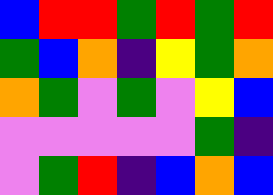[["blue", "red", "red", "green", "red", "green", "red"], ["green", "blue", "orange", "indigo", "yellow", "green", "orange"], ["orange", "green", "violet", "green", "violet", "yellow", "blue"], ["violet", "violet", "violet", "violet", "violet", "green", "indigo"], ["violet", "green", "red", "indigo", "blue", "orange", "blue"]]